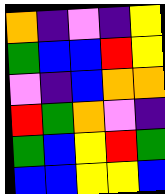[["orange", "indigo", "violet", "indigo", "yellow"], ["green", "blue", "blue", "red", "yellow"], ["violet", "indigo", "blue", "orange", "orange"], ["red", "green", "orange", "violet", "indigo"], ["green", "blue", "yellow", "red", "green"], ["blue", "blue", "yellow", "yellow", "blue"]]